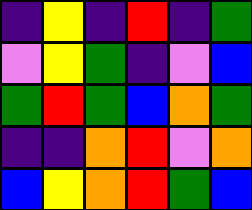[["indigo", "yellow", "indigo", "red", "indigo", "green"], ["violet", "yellow", "green", "indigo", "violet", "blue"], ["green", "red", "green", "blue", "orange", "green"], ["indigo", "indigo", "orange", "red", "violet", "orange"], ["blue", "yellow", "orange", "red", "green", "blue"]]